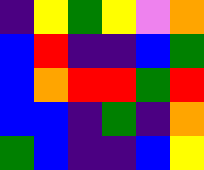[["indigo", "yellow", "green", "yellow", "violet", "orange"], ["blue", "red", "indigo", "indigo", "blue", "green"], ["blue", "orange", "red", "red", "green", "red"], ["blue", "blue", "indigo", "green", "indigo", "orange"], ["green", "blue", "indigo", "indigo", "blue", "yellow"]]